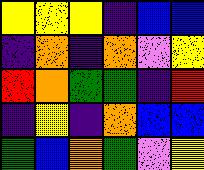[["yellow", "yellow", "yellow", "indigo", "blue", "blue"], ["indigo", "orange", "indigo", "orange", "violet", "yellow"], ["red", "orange", "green", "green", "indigo", "red"], ["indigo", "yellow", "indigo", "orange", "blue", "blue"], ["green", "blue", "orange", "green", "violet", "yellow"]]